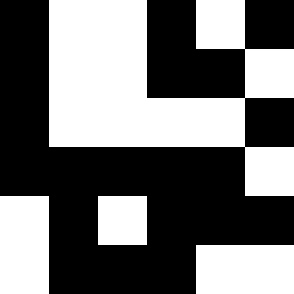[["black", "white", "white", "black", "white", "black"], ["black", "white", "white", "black", "black", "white"], ["black", "white", "white", "white", "white", "black"], ["black", "black", "black", "black", "black", "white"], ["white", "black", "white", "black", "black", "black"], ["white", "black", "black", "black", "white", "white"]]